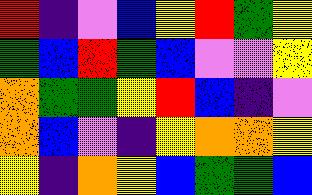[["red", "indigo", "violet", "blue", "yellow", "red", "green", "yellow"], ["green", "blue", "red", "green", "blue", "violet", "violet", "yellow"], ["orange", "green", "green", "yellow", "red", "blue", "indigo", "violet"], ["orange", "blue", "violet", "indigo", "yellow", "orange", "orange", "yellow"], ["yellow", "indigo", "orange", "yellow", "blue", "green", "green", "blue"]]